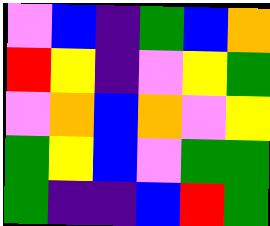[["violet", "blue", "indigo", "green", "blue", "orange"], ["red", "yellow", "indigo", "violet", "yellow", "green"], ["violet", "orange", "blue", "orange", "violet", "yellow"], ["green", "yellow", "blue", "violet", "green", "green"], ["green", "indigo", "indigo", "blue", "red", "green"]]